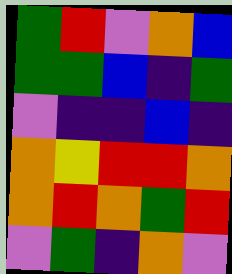[["green", "red", "violet", "orange", "blue"], ["green", "green", "blue", "indigo", "green"], ["violet", "indigo", "indigo", "blue", "indigo"], ["orange", "yellow", "red", "red", "orange"], ["orange", "red", "orange", "green", "red"], ["violet", "green", "indigo", "orange", "violet"]]